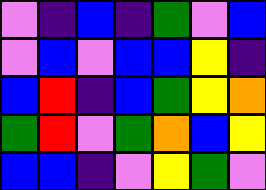[["violet", "indigo", "blue", "indigo", "green", "violet", "blue"], ["violet", "blue", "violet", "blue", "blue", "yellow", "indigo"], ["blue", "red", "indigo", "blue", "green", "yellow", "orange"], ["green", "red", "violet", "green", "orange", "blue", "yellow"], ["blue", "blue", "indigo", "violet", "yellow", "green", "violet"]]